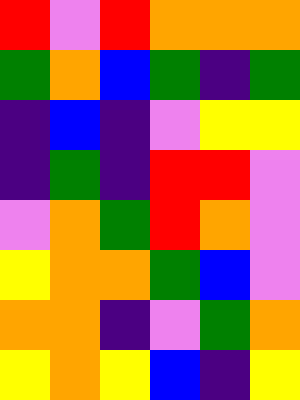[["red", "violet", "red", "orange", "orange", "orange"], ["green", "orange", "blue", "green", "indigo", "green"], ["indigo", "blue", "indigo", "violet", "yellow", "yellow"], ["indigo", "green", "indigo", "red", "red", "violet"], ["violet", "orange", "green", "red", "orange", "violet"], ["yellow", "orange", "orange", "green", "blue", "violet"], ["orange", "orange", "indigo", "violet", "green", "orange"], ["yellow", "orange", "yellow", "blue", "indigo", "yellow"]]